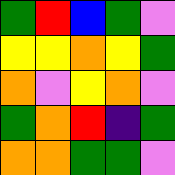[["green", "red", "blue", "green", "violet"], ["yellow", "yellow", "orange", "yellow", "green"], ["orange", "violet", "yellow", "orange", "violet"], ["green", "orange", "red", "indigo", "green"], ["orange", "orange", "green", "green", "violet"]]